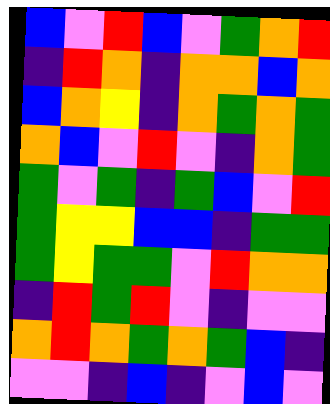[["blue", "violet", "red", "blue", "violet", "green", "orange", "red"], ["indigo", "red", "orange", "indigo", "orange", "orange", "blue", "orange"], ["blue", "orange", "yellow", "indigo", "orange", "green", "orange", "green"], ["orange", "blue", "violet", "red", "violet", "indigo", "orange", "green"], ["green", "violet", "green", "indigo", "green", "blue", "violet", "red"], ["green", "yellow", "yellow", "blue", "blue", "indigo", "green", "green"], ["green", "yellow", "green", "green", "violet", "red", "orange", "orange"], ["indigo", "red", "green", "red", "violet", "indigo", "violet", "violet"], ["orange", "red", "orange", "green", "orange", "green", "blue", "indigo"], ["violet", "violet", "indigo", "blue", "indigo", "violet", "blue", "violet"]]